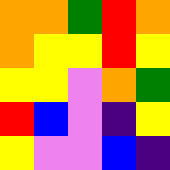[["orange", "orange", "green", "red", "orange"], ["orange", "yellow", "yellow", "red", "yellow"], ["yellow", "yellow", "violet", "orange", "green"], ["red", "blue", "violet", "indigo", "yellow"], ["yellow", "violet", "violet", "blue", "indigo"]]